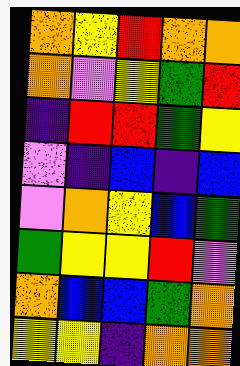[["orange", "yellow", "red", "orange", "orange"], ["orange", "violet", "yellow", "green", "red"], ["indigo", "red", "red", "green", "yellow"], ["violet", "indigo", "blue", "indigo", "blue"], ["violet", "orange", "yellow", "blue", "green"], ["green", "yellow", "yellow", "red", "violet"], ["orange", "blue", "blue", "green", "orange"], ["yellow", "yellow", "indigo", "orange", "orange"]]